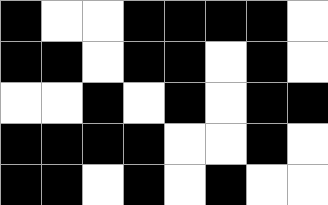[["black", "white", "white", "black", "black", "black", "black", "white"], ["black", "black", "white", "black", "black", "white", "black", "white"], ["white", "white", "black", "white", "black", "white", "black", "black"], ["black", "black", "black", "black", "white", "white", "black", "white"], ["black", "black", "white", "black", "white", "black", "white", "white"]]